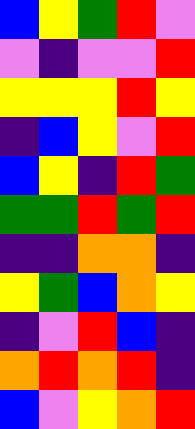[["blue", "yellow", "green", "red", "violet"], ["violet", "indigo", "violet", "violet", "red"], ["yellow", "yellow", "yellow", "red", "yellow"], ["indigo", "blue", "yellow", "violet", "red"], ["blue", "yellow", "indigo", "red", "green"], ["green", "green", "red", "green", "red"], ["indigo", "indigo", "orange", "orange", "indigo"], ["yellow", "green", "blue", "orange", "yellow"], ["indigo", "violet", "red", "blue", "indigo"], ["orange", "red", "orange", "red", "indigo"], ["blue", "violet", "yellow", "orange", "red"]]